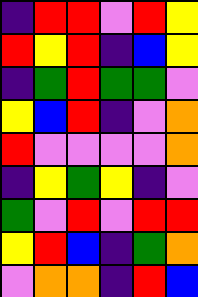[["indigo", "red", "red", "violet", "red", "yellow"], ["red", "yellow", "red", "indigo", "blue", "yellow"], ["indigo", "green", "red", "green", "green", "violet"], ["yellow", "blue", "red", "indigo", "violet", "orange"], ["red", "violet", "violet", "violet", "violet", "orange"], ["indigo", "yellow", "green", "yellow", "indigo", "violet"], ["green", "violet", "red", "violet", "red", "red"], ["yellow", "red", "blue", "indigo", "green", "orange"], ["violet", "orange", "orange", "indigo", "red", "blue"]]